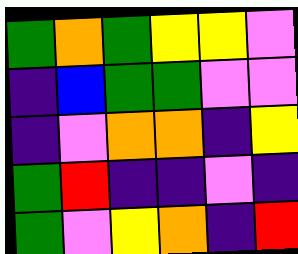[["green", "orange", "green", "yellow", "yellow", "violet"], ["indigo", "blue", "green", "green", "violet", "violet"], ["indigo", "violet", "orange", "orange", "indigo", "yellow"], ["green", "red", "indigo", "indigo", "violet", "indigo"], ["green", "violet", "yellow", "orange", "indigo", "red"]]